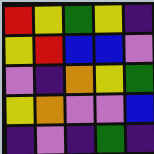[["red", "yellow", "green", "yellow", "indigo"], ["yellow", "red", "blue", "blue", "violet"], ["violet", "indigo", "orange", "yellow", "green"], ["yellow", "orange", "violet", "violet", "blue"], ["indigo", "violet", "indigo", "green", "indigo"]]